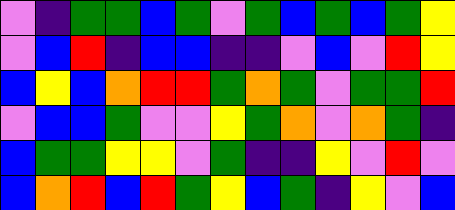[["violet", "indigo", "green", "green", "blue", "green", "violet", "green", "blue", "green", "blue", "green", "yellow"], ["violet", "blue", "red", "indigo", "blue", "blue", "indigo", "indigo", "violet", "blue", "violet", "red", "yellow"], ["blue", "yellow", "blue", "orange", "red", "red", "green", "orange", "green", "violet", "green", "green", "red"], ["violet", "blue", "blue", "green", "violet", "violet", "yellow", "green", "orange", "violet", "orange", "green", "indigo"], ["blue", "green", "green", "yellow", "yellow", "violet", "green", "indigo", "indigo", "yellow", "violet", "red", "violet"], ["blue", "orange", "red", "blue", "red", "green", "yellow", "blue", "green", "indigo", "yellow", "violet", "blue"]]